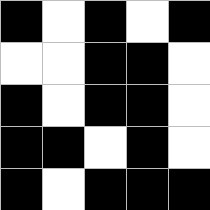[["black", "white", "black", "white", "black"], ["white", "white", "black", "black", "white"], ["black", "white", "black", "black", "white"], ["black", "black", "white", "black", "white"], ["black", "white", "black", "black", "black"]]